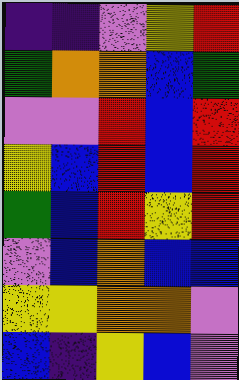[["indigo", "indigo", "violet", "yellow", "red"], ["green", "orange", "orange", "blue", "green"], ["violet", "violet", "red", "blue", "red"], ["yellow", "blue", "red", "blue", "red"], ["green", "blue", "red", "yellow", "red"], ["violet", "blue", "orange", "blue", "blue"], ["yellow", "yellow", "orange", "orange", "violet"], ["blue", "indigo", "yellow", "blue", "violet"]]